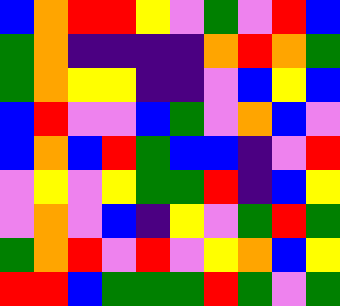[["blue", "orange", "red", "red", "yellow", "violet", "green", "violet", "red", "blue"], ["green", "orange", "indigo", "indigo", "indigo", "indigo", "orange", "red", "orange", "green"], ["green", "orange", "yellow", "yellow", "indigo", "indigo", "violet", "blue", "yellow", "blue"], ["blue", "red", "violet", "violet", "blue", "green", "violet", "orange", "blue", "violet"], ["blue", "orange", "blue", "red", "green", "blue", "blue", "indigo", "violet", "red"], ["violet", "yellow", "violet", "yellow", "green", "green", "red", "indigo", "blue", "yellow"], ["violet", "orange", "violet", "blue", "indigo", "yellow", "violet", "green", "red", "green"], ["green", "orange", "red", "violet", "red", "violet", "yellow", "orange", "blue", "yellow"], ["red", "red", "blue", "green", "green", "green", "red", "green", "violet", "green"]]